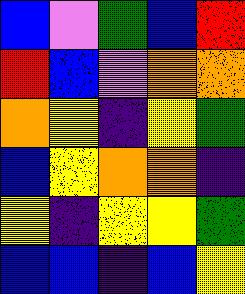[["blue", "violet", "green", "blue", "red"], ["red", "blue", "violet", "orange", "orange"], ["orange", "yellow", "indigo", "yellow", "green"], ["blue", "yellow", "orange", "orange", "indigo"], ["yellow", "indigo", "yellow", "yellow", "green"], ["blue", "blue", "indigo", "blue", "yellow"]]